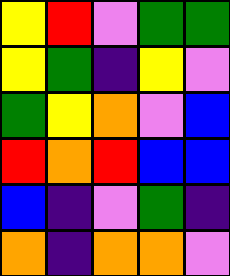[["yellow", "red", "violet", "green", "green"], ["yellow", "green", "indigo", "yellow", "violet"], ["green", "yellow", "orange", "violet", "blue"], ["red", "orange", "red", "blue", "blue"], ["blue", "indigo", "violet", "green", "indigo"], ["orange", "indigo", "orange", "orange", "violet"]]